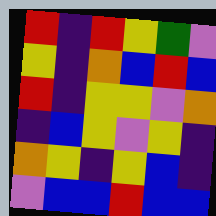[["red", "indigo", "red", "yellow", "green", "violet"], ["yellow", "indigo", "orange", "blue", "red", "blue"], ["red", "indigo", "yellow", "yellow", "violet", "orange"], ["indigo", "blue", "yellow", "violet", "yellow", "indigo"], ["orange", "yellow", "indigo", "yellow", "blue", "indigo"], ["violet", "blue", "blue", "red", "blue", "blue"]]